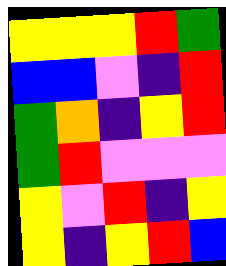[["yellow", "yellow", "yellow", "red", "green"], ["blue", "blue", "violet", "indigo", "red"], ["green", "orange", "indigo", "yellow", "red"], ["green", "red", "violet", "violet", "violet"], ["yellow", "violet", "red", "indigo", "yellow"], ["yellow", "indigo", "yellow", "red", "blue"]]